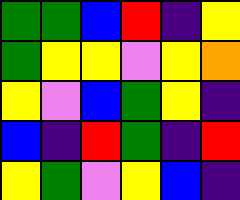[["green", "green", "blue", "red", "indigo", "yellow"], ["green", "yellow", "yellow", "violet", "yellow", "orange"], ["yellow", "violet", "blue", "green", "yellow", "indigo"], ["blue", "indigo", "red", "green", "indigo", "red"], ["yellow", "green", "violet", "yellow", "blue", "indigo"]]